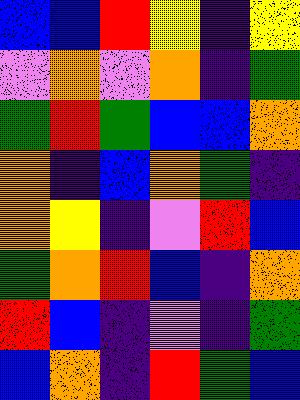[["blue", "blue", "red", "yellow", "indigo", "yellow"], ["violet", "orange", "violet", "orange", "indigo", "green"], ["green", "red", "green", "blue", "blue", "orange"], ["orange", "indigo", "blue", "orange", "green", "indigo"], ["orange", "yellow", "indigo", "violet", "red", "blue"], ["green", "orange", "red", "blue", "indigo", "orange"], ["red", "blue", "indigo", "violet", "indigo", "green"], ["blue", "orange", "indigo", "red", "green", "blue"]]